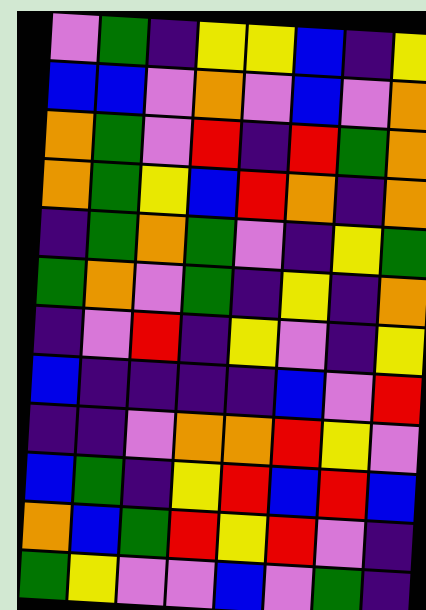[["violet", "green", "indigo", "yellow", "yellow", "blue", "indigo", "yellow"], ["blue", "blue", "violet", "orange", "violet", "blue", "violet", "orange"], ["orange", "green", "violet", "red", "indigo", "red", "green", "orange"], ["orange", "green", "yellow", "blue", "red", "orange", "indigo", "orange"], ["indigo", "green", "orange", "green", "violet", "indigo", "yellow", "green"], ["green", "orange", "violet", "green", "indigo", "yellow", "indigo", "orange"], ["indigo", "violet", "red", "indigo", "yellow", "violet", "indigo", "yellow"], ["blue", "indigo", "indigo", "indigo", "indigo", "blue", "violet", "red"], ["indigo", "indigo", "violet", "orange", "orange", "red", "yellow", "violet"], ["blue", "green", "indigo", "yellow", "red", "blue", "red", "blue"], ["orange", "blue", "green", "red", "yellow", "red", "violet", "indigo"], ["green", "yellow", "violet", "violet", "blue", "violet", "green", "indigo"]]